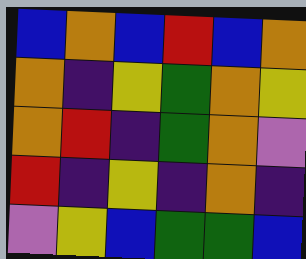[["blue", "orange", "blue", "red", "blue", "orange"], ["orange", "indigo", "yellow", "green", "orange", "yellow"], ["orange", "red", "indigo", "green", "orange", "violet"], ["red", "indigo", "yellow", "indigo", "orange", "indigo"], ["violet", "yellow", "blue", "green", "green", "blue"]]